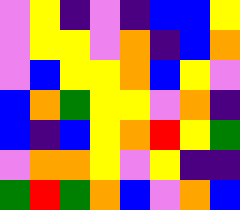[["violet", "yellow", "indigo", "violet", "indigo", "blue", "blue", "yellow"], ["violet", "yellow", "yellow", "violet", "orange", "indigo", "blue", "orange"], ["violet", "blue", "yellow", "yellow", "orange", "blue", "yellow", "violet"], ["blue", "orange", "green", "yellow", "yellow", "violet", "orange", "indigo"], ["blue", "indigo", "blue", "yellow", "orange", "red", "yellow", "green"], ["violet", "orange", "orange", "yellow", "violet", "yellow", "indigo", "indigo"], ["green", "red", "green", "orange", "blue", "violet", "orange", "blue"]]